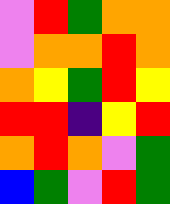[["violet", "red", "green", "orange", "orange"], ["violet", "orange", "orange", "red", "orange"], ["orange", "yellow", "green", "red", "yellow"], ["red", "red", "indigo", "yellow", "red"], ["orange", "red", "orange", "violet", "green"], ["blue", "green", "violet", "red", "green"]]